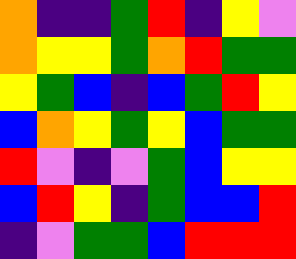[["orange", "indigo", "indigo", "green", "red", "indigo", "yellow", "violet"], ["orange", "yellow", "yellow", "green", "orange", "red", "green", "green"], ["yellow", "green", "blue", "indigo", "blue", "green", "red", "yellow"], ["blue", "orange", "yellow", "green", "yellow", "blue", "green", "green"], ["red", "violet", "indigo", "violet", "green", "blue", "yellow", "yellow"], ["blue", "red", "yellow", "indigo", "green", "blue", "blue", "red"], ["indigo", "violet", "green", "green", "blue", "red", "red", "red"]]